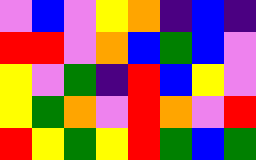[["violet", "blue", "violet", "yellow", "orange", "indigo", "blue", "indigo"], ["red", "red", "violet", "orange", "blue", "green", "blue", "violet"], ["yellow", "violet", "green", "indigo", "red", "blue", "yellow", "violet"], ["yellow", "green", "orange", "violet", "red", "orange", "violet", "red"], ["red", "yellow", "green", "yellow", "red", "green", "blue", "green"]]